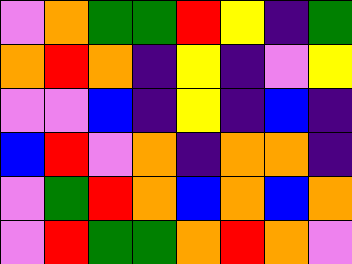[["violet", "orange", "green", "green", "red", "yellow", "indigo", "green"], ["orange", "red", "orange", "indigo", "yellow", "indigo", "violet", "yellow"], ["violet", "violet", "blue", "indigo", "yellow", "indigo", "blue", "indigo"], ["blue", "red", "violet", "orange", "indigo", "orange", "orange", "indigo"], ["violet", "green", "red", "orange", "blue", "orange", "blue", "orange"], ["violet", "red", "green", "green", "orange", "red", "orange", "violet"]]